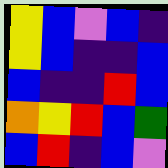[["yellow", "blue", "violet", "blue", "indigo"], ["yellow", "blue", "indigo", "indigo", "blue"], ["blue", "indigo", "indigo", "red", "blue"], ["orange", "yellow", "red", "blue", "green"], ["blue", "red", "indigo", "blue", "violet"]]